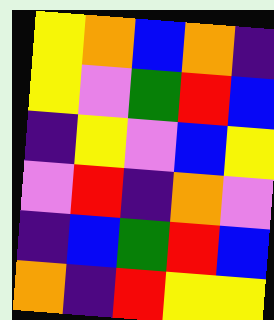[["yellow", "orange", "blue", "orange", "indigo"], ["yellow", "violet", "green", "red", "blue"], ["indigo", "yellow", "violet", "blue", "yellow"], ["violet", "red", "indigo", "orange", "violet"], ["indigo", "blue", "green", "red", "blue"], ["orange", "indigo", "red", "yellow", "yellow"]]